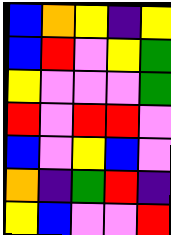[["blue", "orange", "yellow", "indigo", "yellow"], ["blue", "red", "violet", "yellow", "green"], ["yellow", "violet", "violet", "violet", "green"], ["red", "violet", "red", "red", "violet"], ["blue", "violet", "yellow", "blue", "violet"], ["orange", "indigo", "green", "red", "indigo"], ["yellow", "blue", "violet", "violet", "red"]]